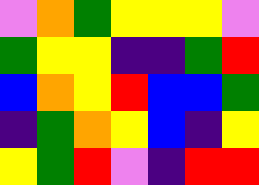[["violet", "orange", "green", "yellow", "yellow", "yellow", "violet"], ["green", "yellow", "yellow", "indigo", "indigo", "green", "red"], ["blue", "orange", "yellow", "red", "blue", "blue", "green"], ["indigo", "green", "orange", "yellow", "blue", "indigo", "yellow"], ["yellow", "green", "red", "violet", "indigo", "red", "red"]]